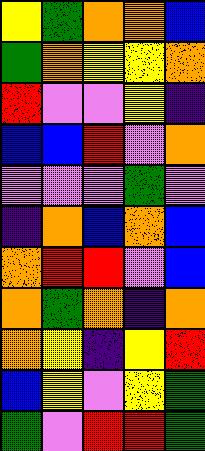[["yellow", "green", "orange", "orange", "blue"], ["green", "orange", "yellow", "yellow", "orange"], ["red", "violet", "violet", "yellow", "indigo"], ["blue", "blue", "red", "violet", "orange"], ["violet", "violet", "violet", "green", "violet"], ["indigo", "orange", "blue", "orange", "blue"], ["orange", "red", "red", "violet", "blue"], ["orange", "green", "orange", "indigo", "orange"], ["orange", "yellow", "indigo", "yellow", "red"], ["blue", "yellow", "violet", "yellow", "green"], ["green", "violet", "red", "red", "green"]]